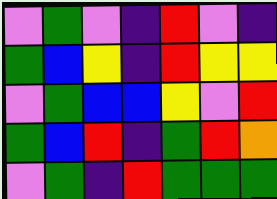[["violet", "green", "violet", "indigo", "red", "violet", "indigo"], ["green", "blue", "yellow", "indigo", "red", "yellow", "yellow"], ["violet", "green", "blue", "blue", "yellow", "violet", "red"], ["green", "blue", "red", "indigo", "green", "red", "orange"], ["violet", "green", "indigo", "red", "green", "green", "green"]]